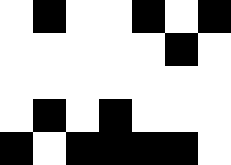[["white", "black", "white", "white", "black", "white", "black"], ["white", "white", "white", "white", "white", "black", "white"], ["white", "white", "white", "white", "white", "white", "white"], ["white", "black", "white", "black", "white", "white", "white"], ["black", "white", "black", "black", "black", "black", "white"]]